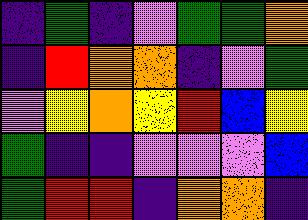[["indigo", "green", "indigo", "violet", "green", "green", "orange"], ["indigo", "red", "orange", "orange", "indigo", "violet", "green"], ["violet", "yellow", "orange", "yellow", "red", "blue", "yellow"], ["green", "indigo", "indigo", "violet", "violet", "violet", "blue"], ["green", "red", "red", "indigo", "orange", "orange", "indigo"]]